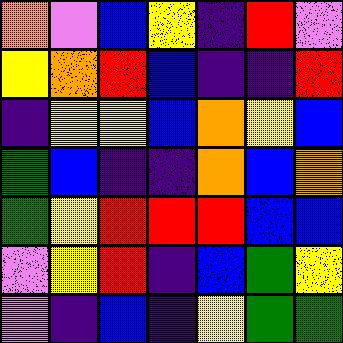[["orange", "violet", "blue", "yellow", "indigo", "red", "violet"], ["yellow", "orange", "red", "blue", "indigo", "indigo", "red"], ["indigo", "yellow", "yellow", "blue", "orange", "yellow", "blue"], ["green", "blue", "indigo", "indigo", "orange", "blue", "orange"], ["green", "yellow", "red", "red", "red", "blue", "blue"], ["violet", "yellow", "red", "indigo", "blue", "green", "yellow"], ["violet", "indigo", "blue", "indigo", "yellow", "green", "green"]]